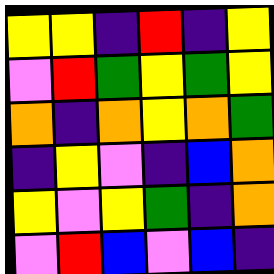[["yellow", "yellow", "indigo", "red", "indigo", "yellow"], ["violet", "red", "green", "yellow", "green", "yellow"], ["orange", "indigo", "orange", "yellow", "orange", "green"], ["indigo", "yellow", "violet", "indigo", "blue", "orange"], ["yellow", "violet", "yellow", "green", "indigo", "orange"], ["violet", "red", "blue", "violet", "blue", "indigo"]]